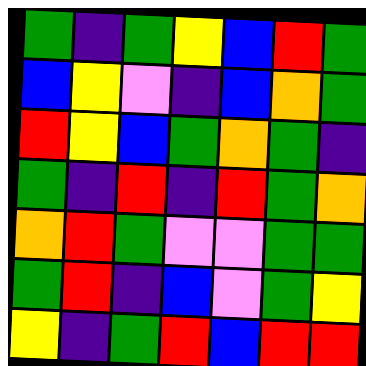[["green", "indigo", "green", "yellow", "blue", "red", "green"], ["blue", "yellow", "violet", "indigo", "blue", "orange", "green"], ["red", "yellow", "blue", "green", "orange", "green", "indigo"], ["green", "indigo", "red", "indigo", "red", "green", "orange"], ["orange", "red", "green", "violet", "violet", "green", "green"], ["green", "red", "indigo", "blue", "violet", "green", "yellow"], ["yellow", "indigo", "green", "red", "blue", "red", "red"]]